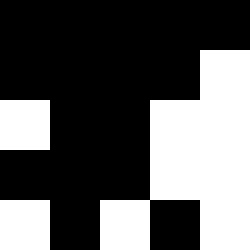[["black", "black", "black", "black", "black"], ["black", "black", "black", "black", "white"], ["white", "black", "black", "white", "white"], ["black", "black", "black", "white", "white"], ["white", "black", "white", "black", "white"]]